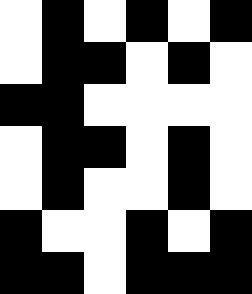[["white", "black", "white", "black", "white", "black"], ["white", "black", "black", "white", "black", "white"], ["black", "black", "white", "white", "white", "white"], ["white", "black", "black", "white", "black", "white"], ["white", "black", "white", "white", "black", "white"], ["black", "white", "white", "black", "white", "black"], ["black", "black", "white", "black", "black", "black"]]